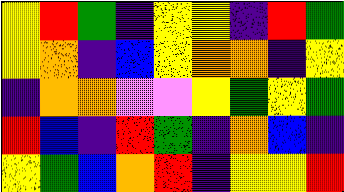[["yellow", "red", "green", "indigo", "yellow", "yellow", "indigo", "red", "green"], ["yellow", "orange", "indigo", "blue", "yellow", "orange", "orange", "indigo", "yellow"], ["indigo", "orange", "orange", "violet", "violet", "yellow", "green", "yellow", "green"], ["red", "blue", "indigo", "red", "green", "indigo", "orange", "blue", "indigo"], ["yellow", "green", "blue", "orange", "red", "indigo", "yellow", "yellow", "red"]]